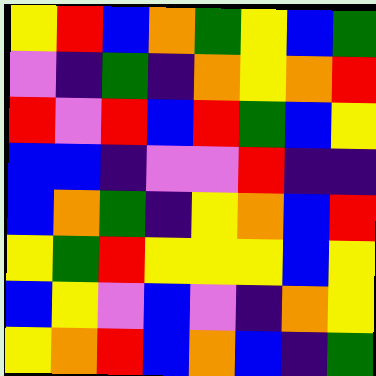[["yellow", "red", "blue", "orange", "green", "yellow", "blue", "green"], ["violet", "indigo", "green", "indigo", "orange", "yellow", "orange", "red"], ["red", "violet", "red", "blue", "red", "green", "blue", "yellow"], ["blue", "blue", "indigo", "violet", "violet", "red", "indigo", "indigo"], ["blue", "orange", "green", "indigo", "yellow", "orange", "blue", "red"], ["yellow", "green", "red", "yellow", "yellow", "yellow", "blue", "yellow"], ["blue", "yellow", "violet", "blue", "violet", "indigo", "orange", "yellow"], ["yellow", "orange", "red", "blue", "orange", "blue", "indigo", "green"]]